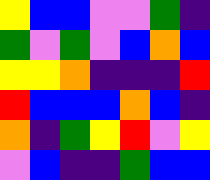[["yellow", "blue", "blue", "violet", "violet", "green", "indigo"], ["green", "violet", "green", "violet", "blue", "orange", "blue"], ["yellow", "yellow", "orange", "indigo", "indigo", "indigo", "red"], ["red", "blue", "blue", "blue", "orange", "blue", "indigo"], ["orange", "indigo", "green", "yellow", "red", "violet", "yellow"], ["violet", "blue", "indigo", "indigo", "green", "blue", "blue"]]